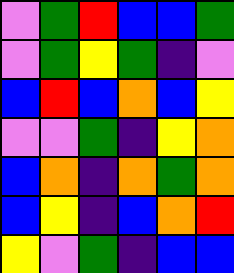[["violet", "green", "red", "blue", "blue", "green"], ["violet", "green", "yellow", "green", "indigo", "violet"], ["blue", "red", "blue", "orange", "blue", "yellow"], ["violet", "violet", "green", "indigo", "yellow", "orange"], ["blue", "orange", "indigo", "orange", "green", "orange"], ["blue", "yellow", "indigo", "blue", "orange", "red"], ["yellow", "violet", "green", "indigo", "blue", "blue"]]